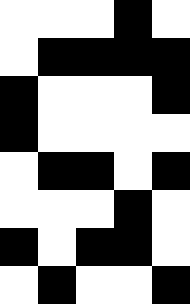[["white", "white", "white", "black", "white"], ["white", "black", "black", "black", "black"], ["black", "white", "white", "white", "black"], ["black", "white", "white", "white", "white"], ["white", "black", "black", "white", "black"], ["white", "white", "white", "black", "white"], ["black", "white", "black", "black", "white"], ["white", "black", "white", "white", "black"]]